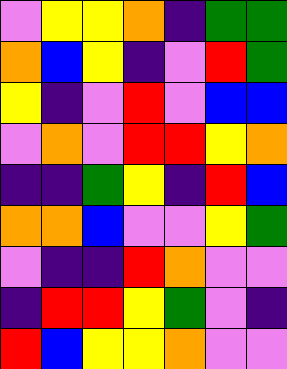[["violet", "yellow", "yellow", "orange", "indigo", "green", "green"], ["orange", "blue", "yellow", "indigo", "violet", "red", "green"], ["yellow", "indigo", "violet", "red", "violet", "blue", "blue"], ["violet", "orange", "violet", "red", "red", "yellow", "orange"], ["indigo", "indigo", "green", "yellow", "indigo", "red", "blue"], ["orange", "orange", "blue", "violet", "violet", "yellow", "green"], ["violet", "indigo", "indigo", "red", "orange", "violet", "violet"], ["indigo", "red", "red", "yellow", "green", "violet", "indigo"], ["red", "blue", "yellow", "yellow", "orange", "violet", "violet"]]